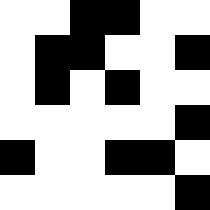[["white", "white", "black", "black", "white", "white"], ["white", "black", "black", "white", "white", "black"], ["white", "black", "white", "black", "white", "white"], ["white", "white", "white", "white", "white", "black"], ["black", "white", "white", "black", "black", "white"], ["white", "white", "white", "white", "white", "black"]]